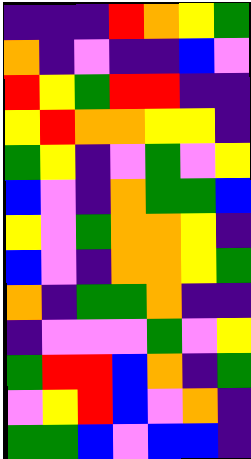[["indigo", "indigo", "indigo", "red", "orange", "yellow", "green"], ["orange", "indigo", "violet", "indigo", "indigo", "blue", "violet"], ["red", "yellow", "green", "red", "red", "indigo", "indigo"], ["yellow", "red", "orange", "orange", "yellow", "yellow", "indigo"], ["green", "yellow", "indigo", "violet", "green", "violet", "yellow"], ["blue", "violet", "indigo", "orange", "green", "green", "blue"], ["yellow", "violet", "green", "orange", "orange", "yellow", "indigo"], ["blue", "violet", "indigo", "orange", "orange", "yellow", "green"], ["orange", "indigo", "green", "green", "orange", "indigo", "indigo"], ["indigo", "violet", "violet", "violet", "green", "violet", "yellow"], ["green", "red", "red", "blue", "orange", "indigo", "green"], ["violet", "yellow", "red", "blue", "violet", "orange", "indigo"], ["green", "green", "blue", "violet", "blue", "blue", "indigo"]]